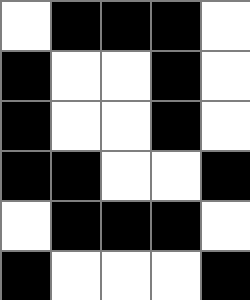[["white", "black", "black", "black", "white"], ["black", "white", "white", "black", "white"], ["black", "white", "white", "black", "white"], ["black", "black", "white", "white", "black"], ["white", "black", "black", "black", "white"], ["black", "white", "white", "white", "black"]]